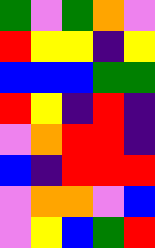[["green", "violet", "green", "orange", "violet"], ["red", "yellow", "yellow", "indigo", "yellow"], ["blue", "blue", "blue", "green", "green"], ["red", "yellow", "indigo", "red", "indigo"], ["violet", "orange", "red", "red", "indigo"], ["blue", "indigo", "red", "red", "red"], ["violet", "orange", "orange", "violet", "blue"], ["violet", "yellow", "blue", "green", "red"]]